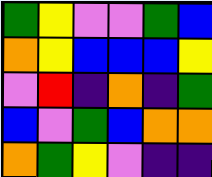[["green", "yellow", "violet", "violet", "green", "blue"], ["orange", "yellow", "blue", "blue", "blue", "yellow"], ["violet", "red", "indigo", "orange", "indigo", "green"], ["blue", "violet", "green", "blue", "orange", "orange"], ["orange", "green", "yellow", "violet", "indigo", "indigo"]]